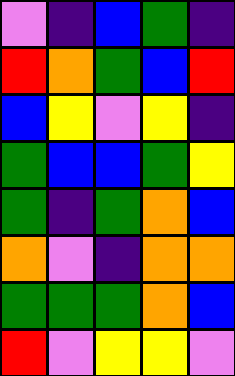[["violet", "indigo", "blue", "green", "indigo"], ["red", "orange", "green", "blue", "red"], ["blue", "yellow", "violet", "yellow", "indigo"], ["green", "blue", "blue", "green", "yellow"], ["green", "indigo", "green", "orange", "blue"], ["orange", "violet", "indigo", "orange", "orange"], ["green", "green", "green", "orange", "blue"], ["red", "violet", "yellow", "yellow", "violet"]]